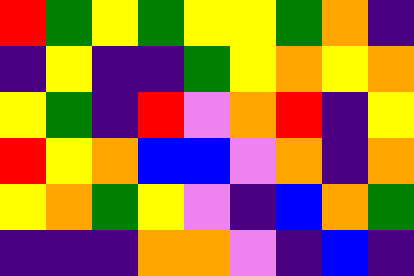[["red", "green", "yellow", "green", "yellow", "yellow", "green", "orange", "indigo"], ["indigo", "yellow", "indigo", "indigo", "green", "yellow", "orange", "yellow", "orange"], ["yellow", "green", "indigo", "red", "violet", "orange", "red", "indigo", "yellow"], ["red", "yellow", "orange", "blue", "blue", "violet", "orange", "indigo", "orange"], ["yellow", "orange", "green", "yellow", "violet", "indigo", "blue", "orange", "green"], ["indigo", "indigo", "indigo", "orange", "orange", "violet", "indigo", "blue", "indigo"]]